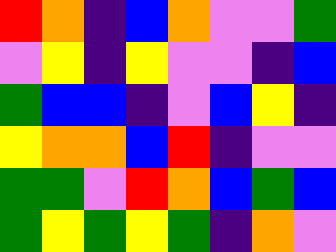[["red", "orange", "indigo", "blue", "orange", "violet", "violet", "green"], ["violet", "yellow", "indigo", "yellow", "violet", "violet", "indigo", "blue"], ["green", "blue", "blue", "indigo", "violet", "blue", "yellow", "indigo"], ["yellow", "orange", "orange", "blue", "red", "indigo", "violet", "violet"], ["green", "green", "violet", "red", "orange", "blue", "green", "blue"], ["green", "yellow", "green", "yellow", "green", "indigo", "orange", "violet"]]